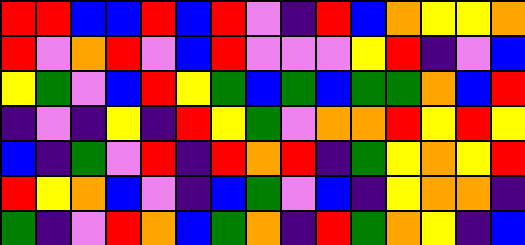[["red", "red", "blue", "blue", "red", "blue", "red", "violet", "indigo", "red", "blue", "orange", "yellow", "yellow", "orange"], ["red", "violet", "orange", "red", "violet", "blue", "red", "violet", "violet", "violet", "yellow", "red", "indigo", "violet", "blue"], ["yellow", "green", "violet", "blue", "red", "yellow", "green", "blue", "green", "blue", "green", "green", "orange", "blue", "red"], ["indigo", "violet", "indigo", "yellow", "indigo", "red", "yellow", "green", "violet", "orange", "orange", "red", "yellow", "red", "yellow"], ["blue", "indigo", "green", "violet", "red", "indigo", "red", "orange", "red", "indigo", "green", "yellow", "orange", "yellow", "red"], ["red", "yellow", "orange", "blue", "violet", "indigo", "blue", "green", "violet", "blue", "indigo", "yellow", "orange", "orange", "indigo"], ["green", "indigo", "violet", "red", "orange", "blue", "green", "orange", "indigo", "red", "green", "orange", "yellow", "indigo", "blue"]]